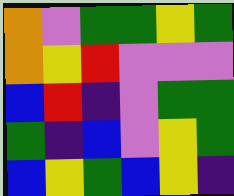[["orange", "violet", "green", "green", "yellow", "green"], ["orange", "yellow", "red", "violet", "violet", "violet"], ["blue", "red", "indigo", "violet", "green", "green"], ["green", "indigo", "blue", "violet", "yellow", "green"], ["blue", "yellow", "green", "blue", "yellow", "indigo"]]